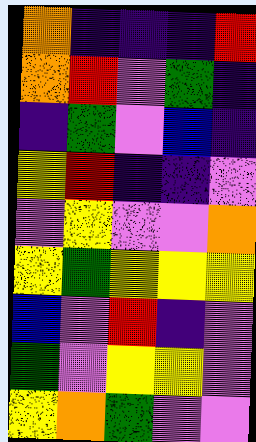[["orange", "indigo", "indigo", "indigo", "red"], ["orange", "red", "violet", "green", "indigo"], ["indigo", "green", "violet", "blue", "indigo"], ["yellow", "red", "indigo", "indigo", "violet"], ["violet", "yellow", "violet", "violet", "orange"], ["yellow", "green", "yellow", "yellow", "yellow"], ["blue", "violet", "red", "indigo", "violet"], ["green", "violet", "yellow", "yellow", "violet"], ["yellow", "orange", "green", "violet", "violet"]]